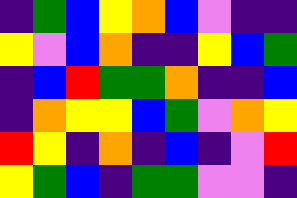[["indigo", "green", "blue", "yellow", "orange", "blue", "violet", "indigo", "indigo"], ["yellow", "violet", "blue", "orange", "indigo", "indigo", "yellow", "blue", "green"], ["indigo", "blue", "red", "green", "green", "orange", "indigo", "indigo", "blue"], ["indigo", "orange", "yellow", "yellow", "blue", "green", "violet", "orange", "yellow"], ["red", "yellow", "indigo", "orange", "indigo", "blue", "indigo", "violet", "red"], ["yellow", "green", "blue", "indigo", "green", "green", "violet", "violet", "indigo"]]